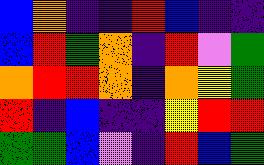[["blue", "orange", "indigo", "indigo", "red", "blue", "indigo", "indigo"], ["blue", "red", "green", "orange", "indigo", "red", "violet", "green"], ["orange", "red", "red", "orange", "indigo", "orange", "yellow", "green"], ["red", "indigo", "blue", "indigo", "indigo", "yellow", "red", "red"], ["green", "green", "blue", "violet", "indigo", "red", "blue", "green"]]